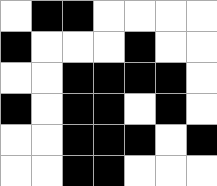[["white", "black", "black", "white", "white", "white", "white"], ["black", "white", "white", "white", "black", "white", "white"], ["white", "white", "black", "black", "black", "black", "white"], ["black", "white", "black", "black", "white", "black", "white"], ["white", "white", "black", "black", "black", "white", "black"], ["white", "white", "black", "black", "white", "white", "white"]]